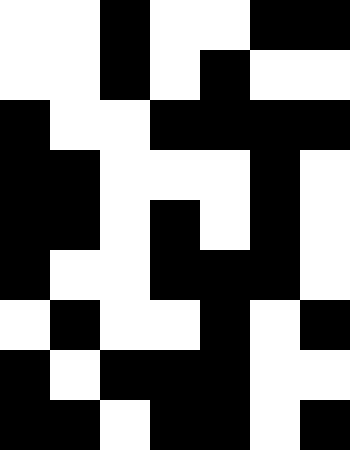[["white", "white", "black", "white", "white", "black", "black"], ["white", "white", "black", "white", "black", "white", "white"], ["black", "white", "white", "black", "black", "black", "black"], ["black", "black", "white", "white", "white", "black", "white"], ["black", "black", "white", "black", "white", "black", "white"], ["black", "white", "white", "black", "black", "black", "white"], ["white", "black", "white", "white", "black", "white", "black"], ["black", "white", "black", "black", "black", "white", "white"], ["black", "black", "white", "black", "black", "white", "black"]]